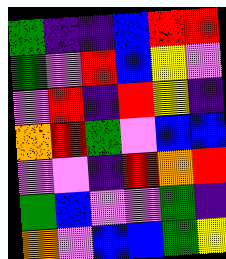[["green", "indigo", "indigo", "blue", "red", "red"], ["green", "violet", "red", "blue", "yellow", "violet"], ["violet", "red", "indigo", "red", "yellow", "indigo"], ["orange", "red", "green", "violet", "blue", "blue"], ["violet", "violet", "indigo", "red", "orange", "red"], ["green", "blue", "violet", "violet", "green", "indigo"], ["orange", "violet", "blue", "blue", "green", "yellow"]]